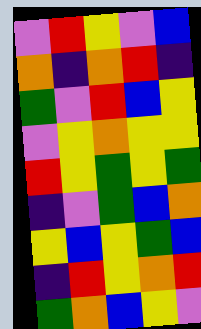[["violet", "red", "yellow", "violet", "blue"], ["orange", "indigo", "orange", "red", "indigo"], ["green", "violet", "red", "blue", "yellow"], ["violet", "yellow", "orange", "yellow", "yellow"], ["red", "yellow", "green", "yellow", "green"], ["indigo", "violet", "green", "blue", "orange"], ["yellow", "blue", "yellow", "green", "blue"], ["indigo", "red", "yellow", "orange", "red"], ["green", "orange", "blue", "yellow", "violet"]]